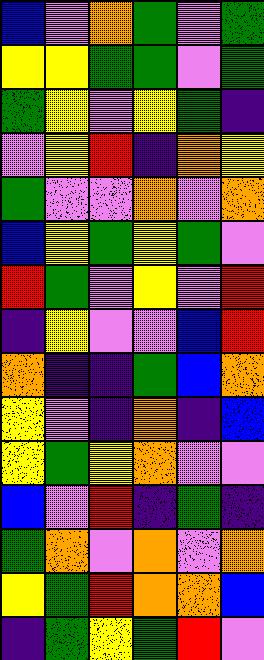[["blue", "violet", "orange", "green", "violet", "green"], ["yellow", "yellow", "green", "green", "violet", "green"], ["green", "yellow", "violet", "yellow", "green", "indigo"], ["violet", "yellow", "red", "indigo", "orange", "yellow"], ["green", "violet", "violet", "orange", "violet", "orange"], ["blue", "yellow", "green", "yellow", "green", "violet"], ["red", "green", "violet", "yellow", "violet", "red"], ["indigo", "yellow", "violet", "violet", "blue", "red"], ["orange", "indigo", "indigo", "green", "blue", "orange"], ["yellow", "violet", "indigo", "orange", "indigo", "blue"], ["yellow", "green", "yellow", "orange", "violet", "violet"], ["blue", "violet", "red", "indigo", "green", "indigo"], ["green", "orange", "violet", "orange", "violet", "orange"], ["yellow", "green", "red", "orange", "orange", "blue"], ["indigo", "green", "yellow", "green", "red", "violet"]]